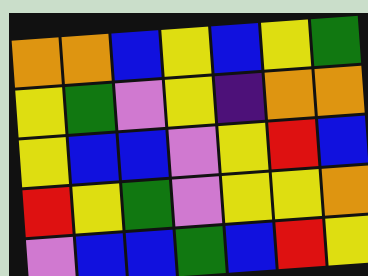[["orange", "orange", "blue", "yellow", "blue", "yellow", "green"], ["yellow", "green", "violet", "yellow", "indigo", "orange", "orange"], ["yellow", "blue", "blue", "violet", "yellow", "red", "blue"], ["red", "yellow", "green", "violet", "yellow", "yellow", "orange"], ["violet", "blue", "blue", "green", "blue", "red", "yellow"]]